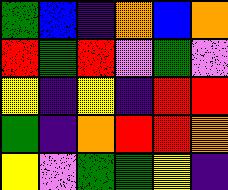[["green", "blue", "indigo", "orange", "blue", "orange"], ["red", "green", "red", "violet", "green", "violet"], ["yellow", "indigo", "yellow", "indigo", "red", "red"], ["green", "indigo", "orange", "red", "red", "orange"], ["yellow", "violet", "green", "green", "yellow", "indigo"]]